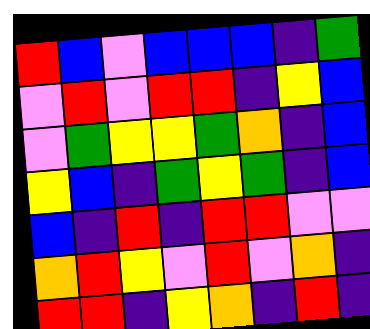[["red", "blue", "violet", "blue", "blue", "blue", "indigo", "green"], ["violet", "red", "violet", "red", "red", "indigo", "yellow", "blue"], ["violet", "green", "yellow", "yellow", "green", "orange", "indigo", "blue"], ["yellow", "blue", "indigo", "green", "yellow", "green", "indigo", "blue"], ["blue", "indigo", "red", "indigo", "red", "red", "violet", "violet"], ["orange", "red", "yellow", "violet", "red", "violet", "orange", "indigo"], ["red", "red", "indigo", "yellow", "orange", "indigo", "red", "indigo"]]